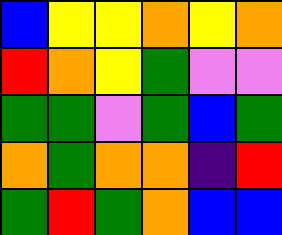[["blue", "yellow", "yellow", "orange", "yellow", "orange"], ["red", "orange", "yellow", "green", "violet", "violet"], ["green", "green", "violet", "green", "blue", "green"], ["orange", "green", "orange", "orange", "indigo", "red"], ["green", "red", "green", "orange", "blue", "blue"]]